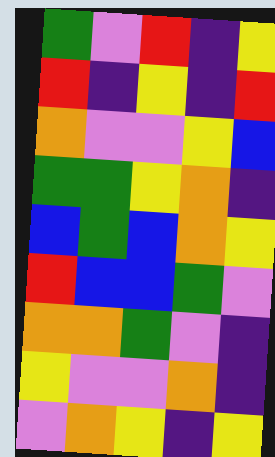[["green", "violet", "red", "indigo", "yellow"], ["red", "indigo", "yellow", "indigo", "red"], ["orange", "violet", "violet", "yellow", "blue"], ["green", "green", "yellow", "orange", "indigo"], ["blue", "green", "blue", "orange", "yellow"], ["red", "blue", "blue", "green", "violet"], ["orange", "orange", "green", "violet", "indigo"], ["yellow", "violet", "violet", "orange", "indigo"], ["violet", "orange", "yellow", "indigo", "yellow"]]